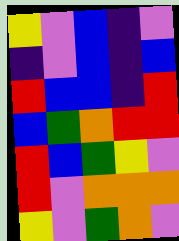[["yellow", "violet", "blue", "indigo", "violet"], ["indigo", "violet", "blue", "indigo", "blue"], ["red", "blue", "blue", "indigo", "red"], ["blue", "green", "orange", "red", "red"], ["red", "blue", "green", "yellow", "violet"], ["red", "violet", "orange", "orange", "orange"], ["yellow", "violet", "green", "orange", "violet"]]